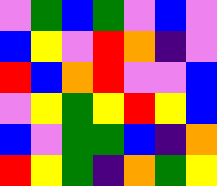[["violet", "green", "blue", "green", "violet", "blue", "violet"], ["blue", "yellow", "violet", "red", "orange", "indigo", "violet"], ["red", "blue", "orange", "red", "violet", "violet", "blue"], ["violet", "yellow", "green", "yellow", "red", "yellow", "blue"], ["blue", "violet", "green", "green", "blue", "indigo", "orange"], ["red", "yellow", "green", "indigo", "orange", "green", "yellow"]]